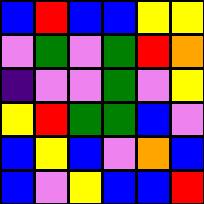[["blue", "red", "blue", "blue", "yellow", "yellow"], ["violet", "green", "violet", "green", "red", "orange"], ["indigo", "violet", "violet", "green", "violet", "yellow"], ["yellow", "red", "green", "green", "blue", "violet"], ["blue", "yellow", "blue", "violet", "orange", "blue"], ["blue", "violet", "yellow", "blue", "blue", "red"]]